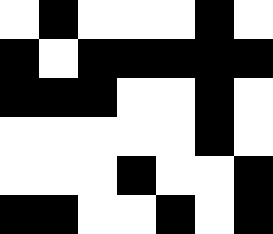[["white", "black", "white", "white", "white", "black", "white"], ["black", "white", "black", "black", "black", "black", "black"], ["black", "black", "black", "white", "white", "black", "white"], ["white", "white", "white", "white", "white", "black", "white"], ["white", "white", "white", "black", "white", "white", "black"], ["black", "black", "white", "white", "black", "white", "black"]]